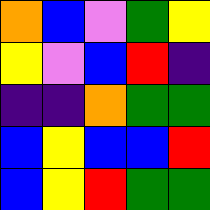[["orange", "blue", "violet", "green", "yellow"], ["yellow", "violet", "blue", "red", "indigo"], ["indigo", "indigo", "orange", "green", "green"], ["blue", "yellow", "blue", "blue", "red"], ["blue", "yellow", "red", "green", "green"]]